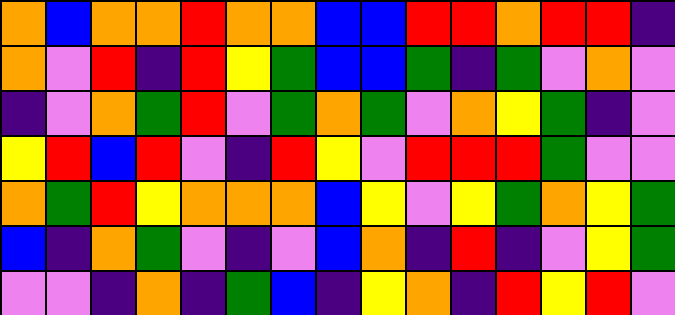[["orange", "blue", "orange", "orange", "red", "orange", "orange", "blue", "blue", "red", "red", "orange", "red", "red", "indigo"], ["orange", "violet", "red", "indigo", "red", "yellow", "green", "blue", "blue", "green", "indigo", "green", "violet", "orange", "violet"], ["indigo", "violet", "orange", "green", "red", "violet", "green", "orange", "green", "violet", "orange", "yellow", "green", "indigo", "violet"], ["yellow", "red", "blue", "red", "violet", "indigo", "red", "yellow", "violet", "red", "red", "red", "green", "violet", "violet"], ["orange", "green", "red", "yellow", "orange", "orange", "orange", "blue", "yellow", "violet", "yellow", "green", "orange", "yellow", "green"], ["blue", "indigo", "orange", "green", "violet", "indigo", "violet", "blue", "orange", "indigo", "red", "indigo", "violet", "yellow", "green"], ["violet", "violet", "indigo", "orange", "indigo", "green", "blue", "indigo", "yellow", "orange", "indigo", "red", "yellow", "red", "violet"]]